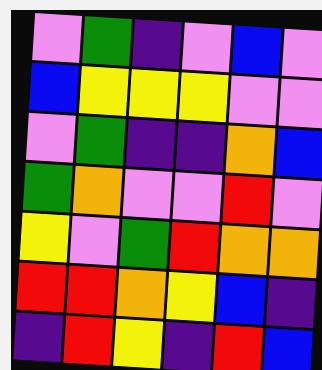[["violet", "green", "indigo", "violet", "blue", "violet"], ["blue", "yellow", "yellow", "yellow", "violet", "violet"], ["violet", "green", "indigo", "indigo", "orange", "blue"], ["green", "orange", "violet", "violet", "red", "violet"], ["yellow", "violet", "green", "red", "orange", "orange"], ["red", "red", "orange", "yellow", "blue", "indigo"], ["indigo", "red", "yellow", "indigo", "red", "blue"]]